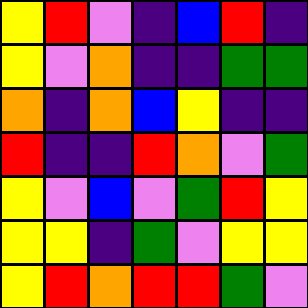[["yellow", "red", "violet", "indigo", "blue", "red", "indigo"], ["yellow", "violet", "orange", "indigo", "indigo", "green", "green"], ["orange", "indigo", "orange", "blue", "yellow", "indigo", "indigo"], ["red", "indigo", "indigo", "red", "orange", "violet", "green"], ["yellow", "violet", "blue", "violet", "green", "red", "yellow"], ["yellow", "yellow", "indigo", "green", "violet", "yellow", "yellow"], ["yellow", "red", "orange", "red", "red", "green", "violet"]]